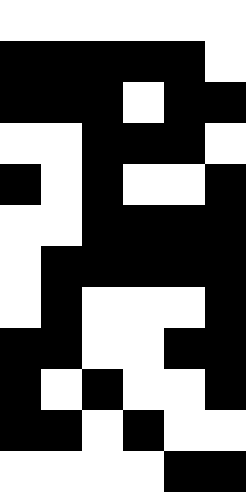[["white", "white", "white", "white", "white", "white"], ["black", "black", "black", "black", "black", "white"], ["black", "black", "black", "white", "black", "black"], ["white", "white", "black", "black", "black", "white"], ["black", "white", "black", "white", "white", "black"], ["white", "white", "black", "black", "black", "black"], ["white", "black", "black", "black", "black", "black"], ["white", "black", "white", "white", "white", "black"], ["black", "black", "white", "white", "black", "black"], ["black", "white", "black", "white", "white", "black"], ["black", "black", "white", "black", "white", "white"], ["white", "white", "white", "white", "black", "black"]]